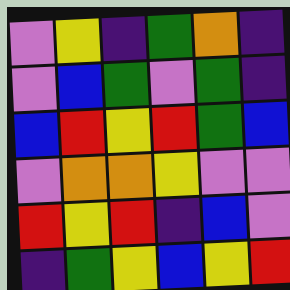[["violet", "yellow", "indigo", "green", "orange", "indigo"], ["violet", "blue", "green", "violet", "green", "indigo"], ["blue", "red", "yellow", "red", "green", "blue"], ["violet", "orange", "orange", "yellow", "violet", "violet"], ["red", "yellow", "red", "indigo", "blue", "violet"], ["indigo", "green", "yellow", "blue", "yellow", "red"]]